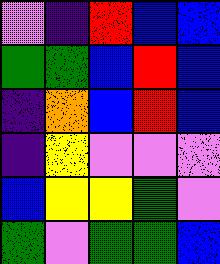[["violet", "indigo", "red", "blue", "blue"], ["green", "green", "blue", "red", "blue"], ["indigo", "orange", "blue", "red", "blue"], ["indigo", "yellow", "violet", "violet", "violet"], ["blue", "yellow", "yellow", "green", "violet"], ["green", "violet", "green", "green", "blue"]]